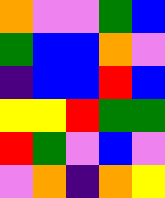[["orange", "violet", "violet", "green", "blue"], ["green", "blue", "blue", "orange", "violet"], ["indigo", "blue", "blue", "red", "blue"], ["yellow", "yellow", "red", "green", "green"], ["red", "green", "violet", "blue", "violet"], ["violet", "orange", "indigo", "orange", "yellow"]]